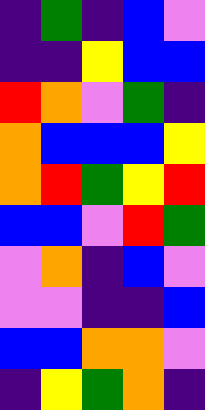[["indigo", "green", "indigo", "blue", "violet"], ["indigo", "indigo", "yellow", "blue", "blue"], ["red", "orange", "violet", "green", "indigo"], ["orange", "blue", "blue", "blue", "yellow"], ["orange", "red", "green", "yellow", "red"], ["blue", "blue", "violet", "red", "green"], ["violet", "orange", "indigo", "blue", "violet"], ["violet", "violet", "indigo", "indigo", "blue"], ["blue", "blue", "orange", "orange", "violet"], ["indigo", "yellow", "green", "orange", "indigo"]]